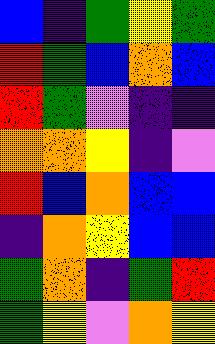[["blue", "indigo", "green", "yellow", "green"], ["red", "green", "blue", "orange", "blue"], ["red", "green", "violet", "indigo", "indigo"], ["orange", "orange", "yellow", "indigo", "violet"], ["red", "blue", "orange", "blue", "blue"], ["indigo", "orange", "yellow", "blue", "blue"], ["green", "orange", "indigo", "green", "red"], ["green", "yellow", "violet", "orange", "yellow"]]